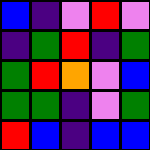[["blue", "indigo", "violet", "red", "violet"], ["indigo", "green", "red", "indigo", "green"], ["green", "red", "orange", "violet", "blue"], ["green", "green", "indigo", "violet", "green"], ["red", "blue", "indigo", "blue", "blue"]]